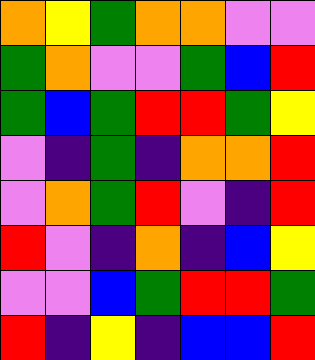[["orange", "yellow", "green", "orange", "orange", "violet", "violet"], ["green", "orange", "violet", "violet", "green", "blue", "red"], ["green", "blue", "green", "red", "red", "green", "yellow"], ["violet", "indigo", "green", "indigo", "orange", "orange", "red"], ["violet", "orange", "green", "red", "violet", "indigo", "red"], ["red", "violet", "indigo", "orange", "indigo", "blue", "yellow"], ["violet", "violet", "blue", "green", "red", "red", "green"], ["red", "indigo", "yellow", "indigo", "blue", "blue", "red"]]